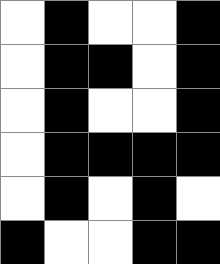[["white", "black", "white", "white", "black"], ["white", "black", "black", "white", "black"], ["white", "black", "white", "white", "black"], ["white", "black", "black", "black", "black"], ["white", "black", "white", "black", "white"], ["black", "white", "white", "black", "black"]]